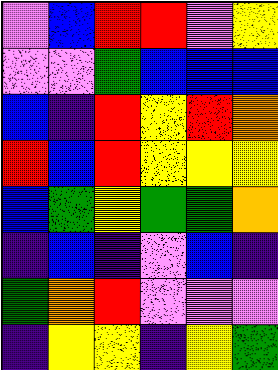[["violet", "blue", "red", "red", "violet", "yellow"], ["violet", "violet", "green", "blue", "blue", "blue"], ["blue", "indigo", "red", "yellow", "red", "orange"], ["red", "blue", "red", "yellow", "yellow", "yellow"], ["blue", "green", "yellow", "green", "green", "orange"], ["indigo", "blue", "indigo", "violet", "blue", "indigo"], ["green", "orange", "red", "violet", "violet", "violet"], ["indigo", "yellow", "yellow", "indigo", "yellow", "green"]]